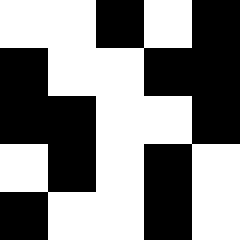[["white", "white", "black", "white", "black"], ["black", "white", "white", "black", "black"], ["black", "black", "white", "white", "black"], ["white", "black", "white", "black", "white"], ["black", "white", "white", "black", "white"]]